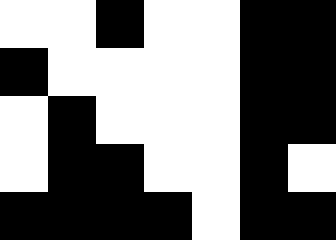[["white", "white", "black", "white", "white", "black", "black"], ["black", "white", "white", "white", "white", "black", "black"], ["white", "black", "white", "white", "white", "black", "black"], ["white", "black", "black", "white", "white", "black", "white"], ["black", "black", "black", "black", "white", "black", "black"]]